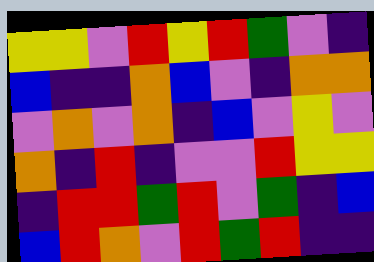[["yellow", "yellow", "violet", "red", "yellow", "red", "green", "violet", "indigo"], ["blue", "indigo", "indigo", "orange", "blue", "violet", "indigo", "orange", "orange"], ["violet", "orange", "violet", "orange", "indigo", "blue", "violet", "yellow", "violet"], ["orange", "indigo", "red", "indigo", "violet", "violet", "red", "yellow", "yellow"], ["indigo", "red", "red", "green", "red", "violet", "green", "indigo", "blue"], ["blue", "red", "orange", "violet", "red", "green", "red", "indigo", "indigo"]]